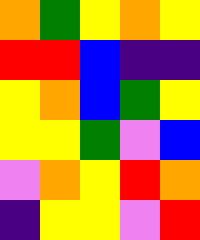[["orange", "green", "yellow", "orange", "yellow"], ["red", "red", "blue", "indigo", "indigo"], ["yellow", "orange", "blue", "green", "yellow"], ["yellow", "yellow", "green", "violet", "blue"], ["violet", "orange", "yellow", "red", "orange"], ["indigo", "yellow", "yellow", "violet", "red"]]